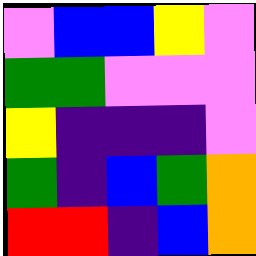[["violet", "blue", "blue", "yellow", "violet"], ["green", "green", "violet", "violet", "violet"], ["yellow", "indigo", "indigo", "indigo", "violet"], ["green", "indigo", "blue", "green", "orange"], ["red", "red", "indigo", "blue", "orange"]]